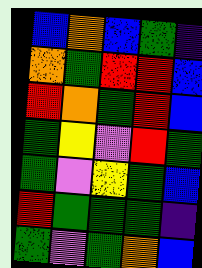[["blue", "orange", "blue", "green", "indigo"], ["orange", "green", "red", "red", "blue"], ["red", "orange", "green", "red", "blue"], ["green", "yellow", "violet", "red", "green"], ["green", "violet", "yellow", "green", "blue"], ["red", "green", "green", "green", "indigo"], ["green", "violet", "green", "orange", "blue"]]